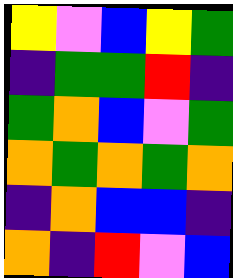[["yellow", "violet", "blue", "yellow", "green"], ["indigo", "green", "green", "red", "indigo"], ["green", "orange", "blue", "violet", "green"], ["orange", "green", "orange", "green", "orange"], ["indigo", "orange", "blue", "blue", "indigo"], ["orange", "indigo", "red", "violet", "blue"]]